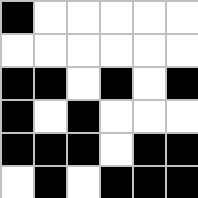[["black", "white", "white", "white", "white", "white"], ["white", "white", "white", "white", "white", "white"], ["black", "black", "white", "black", "white", "black"], ["black", "white", "black", "white", "white", "white"], ["black", "black", "black", "white", "black", "black"], ["white", "black", "white", "black", "black", "black"]]